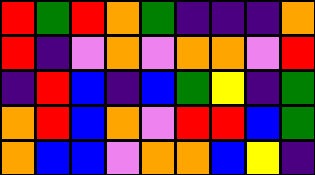[["red", "green", "red", "orange", "green", "indigo", "indigo", "indigo", "orange"], ["red", "indigo", "violet", "orange", "violet", "orange", "orange", "violet", "red"], ["indigo", "red", "blue", "indigo", "blue", "green", "yellow", "indigo", "green"], ["orange", "red", "blue", "orange", "violet", "red", "red", "blue", "green"], ["orange", "blue", "blue", "violet", "orange", "orange", "blue", "yellow", "indigo"]]